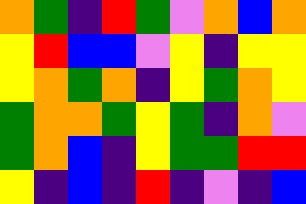[["orange", "green", "indigo", "red", "green", "violet", "orange", "blue", "orange"], ["yellow", "red", "blue", "blue", "violet", "yellow", "indigo", "yellow", "yellow"], ["yellow", "orange", "green", "orange", "indigo", "yellow", "green", "orange", "yellow"], ["green", "orange", "orange", "green", "yellow", "green", "indigo", "orange", "violet"], ["green", "orange", "blue", "indigo", "yellow", "green", "green", "red", "red"], ["yellow", "indigo", "blue", "indigo", "red", "indigo", "violet", "indigo", "blue"]]